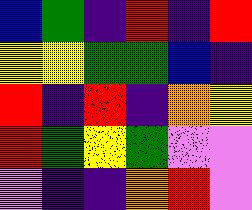[["blue", "green", "indigo", "red", "indigo", "red"], ["yellow", "yellow", "green", "green", "blue", "indigo"], ["red", "indigo", "red", "indigo", "orange", "yellow"], ["red", "green", "yellow", "green", "violet", "violet"], ["violet", "indigo", "indigo", "orange", "red", "violet"]]